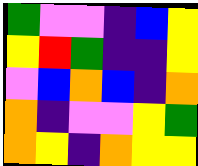[["green", "violet", "violet", "indigo", "blue", "yellow"], ["yellow", "red", "green", "indigo", "indigo", "yellow"], ["violet", "blue", "orange", "blue", "indigo", "orange"], ["orange", "indigo", "violet", "violet", "yellow", "green"], ["orange", "yellow", "indigo", "orange", "yellow", "yellow"]]